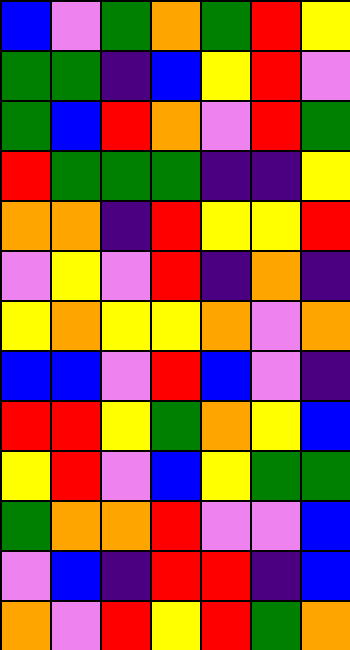[["blue", "violet", "green", "orange", "green", "red", "yellow"], ["green", "green", "indigo", "blue", "yellow", "red", "violet"], ["green", "blue", "red", "orange", "violet", "red", "green"], ["red", "green", "green", "green", "indigo", "indigo", "yellow"], ["orange", "orange", "indigo", "red", "yellow", "yellow", "red"], ["violet", "yellow", "violet", "red", "indigo", "orange", "indigo"], ["yellow", "orange", "yellow", "yellow", "orange", "violet", "orange"], ["blue", "blue", "violet", "red", "blue", "violet", "indigo"], ["red", "red", "yellow", "green", "orange", "yellow", "blue"], ["yellow", "red", "violet", "blue", "yellow", "green", "green"], ["green", "orange", "orange", "red", "violet", "violet", "blue"], ["violet", "blue", "indigo", "red", "red", "indigo", "blue"], ["orange", "violet", "red", "yellow", "red", "green", "orange"]]